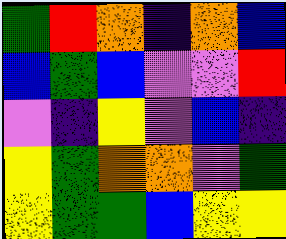[["green", "red", "orange", "indigo", "orange", "blue"], ["blue", "green", "blue", "violet", "violet", "red"], ["violet", "indigo", "yellow", "violet", "blue", "indigo"], ["yellow", "green", "orange", "orange", "violet", "green"], ["yellow", "green", "green", "blue", "yellow", "yellow"]]